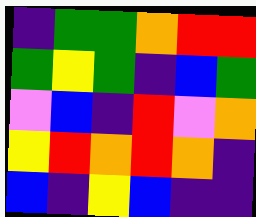[["indigo", "green", "green", "orange", "red", "red"], ["green", "yellow", "green", "indigo", "blue", "green"], ["violet", "blue", "indigo", "red", "violet", "orange"], ["yellow", "red", "orange", "red", "orange", "indigo"], ["blue", "indigo", "yellow", "blue", "indigo", "indigo"]]